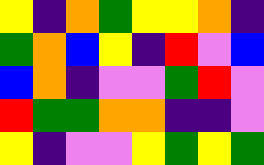[["yellow", "indigo", "orange", "green", "yellow", "yellow", "orange", "indigo"], ["green", "orange", "blue", "yellow", "indigo", "red", "violet", "blue"], ["blue", "orange", "indigo", "violet", "violet", "green", "red", "violet"], ["red", "green", "green", "orange", "orange", "indigo", "indigo", "violet"], ["yellow", "indigo", "violet", "violet", "yellow", "green", "yellow", "green"]]